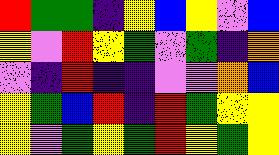[["red", "green", "green", "indigo", "yellow", "blue", "yellow", "violet", "blue"], ["yellow", "violet", "red", "yellow", "green", "violet", "green", "indigo", "orange"], ["violet", "indigo", "red", "indigo", "indigo", "violet", "violet", "orange", "blue"], ["yellow", "green", "blue", "red", "indigo", "red", "green", "yellow", "yellow"], ["yellow", "violet", "green", "yellow", "green", "red", "yellow", "green", "yellow"]]